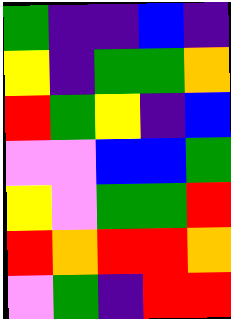[["green", "indigo", "indigo", "blue", "indigo"], ["yellow", "indigo", "green", "green", "orange"], ["red", "green", "yellow", "indigo", "blue"], ["violet", "violet", "blue", "blue", "green"], ["yellow", "violet", "green", "green", "red"], ["red", "orange", "red", "red", "orange"], ["violet", "green", "indigo", "red", "red"]]